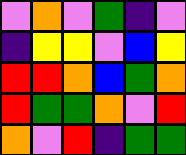[["violet", "orange", "violet", "green", "indigo", "violet"], ["indigo", "yellow", "yellow", "violet", "blue", "yellow"], ["red", "red", "orange", "blue", "green", "orange"], ["red", "green", "green", "orange", "violet", "red"], ["orange", "violet", "red", "indigo", "green", "green"]]